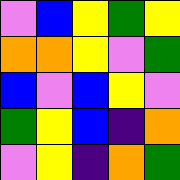[["violet", "blue", "yellow", "green", "yellow"], ["orange", "orange", "yellow", "violet", "green"], ["blue", "violet", "blue", "yellow", "violet"], ["green", "yellow", "blue", "indigo", "orange"], ["violet", "yellow", "indigo", "orange", "green"]]